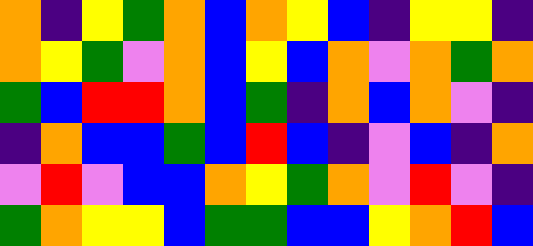[["orange", "indigo", "yellow", "green", "orange", "blue", "orange", "yellow", "blue", "indigo", "yellow", "yellow", "indigo"], ["orange", "yellow", "green", "violet", "orange", "blue", "yellow", "blue", "orange", "violet", "orange", "green", "orange"], ["green", "blue", "red", "red", "orange", "blue", "green", "indigo", "orange", "blue", "orange", "violet", "indigo"], ["indigo", "orange", "blue", "blue", "green", "blue", "red", "blue", "indigo", "violet", "blue", "indigo", "orange"], ["violet", "red", "violet", "blue", "blue", "orange", "yellow", "green", "orange", "violet", "red", "violet", "indigo"], ["green", "orange", "yellow", "yellow", "blue", "green", "green", "blue", "blue", "yellow", "orange", "red", "blue"]]